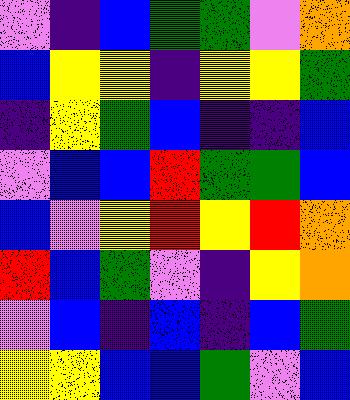[["violet", "indigo", "blue", "green", "green", "violet", "orange"], ["blue", "yellow", "yellow", "indigo", "yellow", "yellow", "green"], ["indigo", "yellow", "green", "blue", "indigo", "indigo", "blue"], ["violet", "blue", "blue", "red", "green", "green", "blue"], ["blue", "violet", "yellow", "red", "yellow", "red", "orange"], ["red", "blue", "green", "violet", "indigo", "yellow", "orange"], ["violet", "blue", "indigo", "blue", "indigo", "blue", "green"], ["yellow", "yellow", "blue", "blue", "green", "violet", "blue"]]